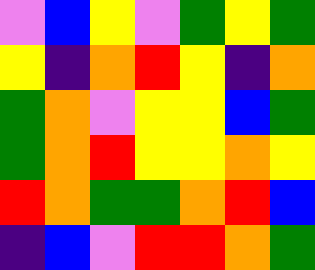[["violet", "blue", "yellow", "violet", "green", "yellow", "green"], ["yellow", "indigo", "orange", "red", "yellow", "indigo", "orange"], ["green", "orange", "violet", "yellow", "yellow", "blue", "green"], ["green", "orange", "red", "yellow", "yellow", "orange", "yellow"], ["red", "orange", "green", "green", "orange", "red", "blue"], ["indigo", "blue", "violet", "red", "red", "orange", "green"]]